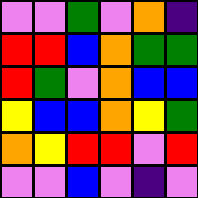[["violet", "violet", "green", "violet", "orange", "indigo"], ["red", "red", "blue", "orange", "green", "green"], ["red", "green", "violet", "orange", "blue", "blue"], ["yellow", "blue", "blue", "orange", "yellow", "green"], ["orange", "yellow", "red", "red", "violet", "red"], ["violet", "violet", "blue", "violet", "indigo", "violet"]]